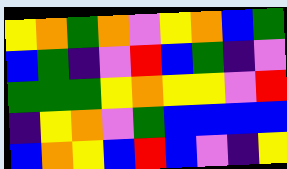[["yellow", "orange", "green", "orange", "violet", "yellow", "orange", "blue", "green"], ["blue", "green", "indigo", "violet", "red", "blue", "green", "indigo", "violet"], ["green", "green", "green", "yellow", "orange", "yellow", "yellow", "violet", "red"], ["indigo", "yellow", "orange", "violet", "green", "blue", "blue", "blue", "blue"], ["blue", "orange", "yellow", "blue", "red", "blue", "violet", "indigo", "yellow"]]